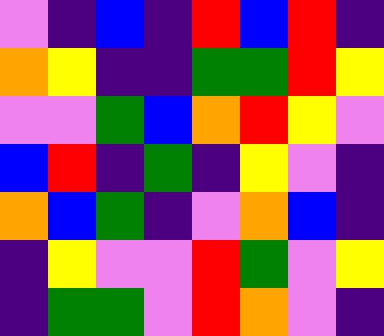[["violet", "indigo", "blue", "indigo", "red", "blue", "red", "indigo"], ["orange", "yellow", "indigo", "indigo", "green", "green", "red", "yellow"], ["violet", "violet", "green", "blue", "orange", "red", "yellow", "violet"], ["blue", "red", "indigo", "green", "indigo", "yellow", "violet", "indigo"], ["orange", "blue", "green", "indigo", "violet", "orange", "blue", "indigo"], ["indigo", "yellow", "violet", "violet", "red", "green", "violet", "yellow"], ["indigo", "green", "green", "violet", "red", "orange", "violet", "indigo"]]